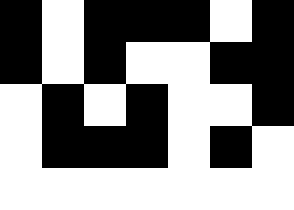[["black", "white", "black", "black", "black", "white", "black"], ["black", "white", "black", "white", "white", "black", "black"], ["white", "black", "white", "black", "white", "white", "black"], ["white", "black", "black", "black", "white", "black", "white"], ["white", "white", "white", "white", "white", "white", "white"]]